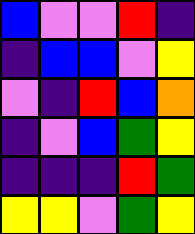[["blue", "violet", "violet", "red", "indigo"], ["indigo", "blue", "blue", "violet", "yellow"], ["violet", "indigo", "red", "blue", "orange"], ["indigo", "violet", "blue", "green", "yellow"], ["indigo", "indigo", "indigo", "red", "green"], ["yellow", "yellow", "violet", "green", "yellow"]]